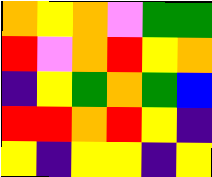[["orange", "yellow", "orange", "violet", "green", "green"], ["red", "violet", "orange", "red", "yellow", "orange"], ["indigo", "yellow", "green", "orange", "green", "blue"], ["red", "red", "orange", "red", "yellow", "indigo"], ["yellow", "indigo", "yellow", "yellow", "indigo", "yellow"]]